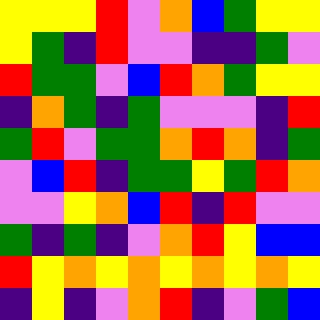[["yellow", "yellow", "yellow", "red", "violet", "orange", "blue", "green", "yellow", "yellow"], ["yellow", "green", "indigo", "red", "violet", "violet", "indigo", "indigo", "green", "violet"], ["red", "green", "green", "violet", "blue", "red", "orange", "green", "yellow", "yellow"], ["indigo", "orange", "green", "indigo", "green", "violet", "violet", "violet", "indigo", "red"], ["green", "red", "violet", "green", "green", "orange", "red", "orange", "indigo", "green"], ["violet", "blue", "red", "indigo", "green", "green", "yellow", "green", "red", "orange"], ["violet", "violet", "yellow", "orange", "blue", "red", "indigo", "red", "violet", "violet"], ["green", "indigo", "green", "indigo", "violet", "orange", "red", "yellow", "blue", "blue"], ["red", "yellow", "orange", "yellow", "orange", "yellow", "orange", "yellow", "orange", "yellow"], ["indigo", "yellow", "indigo", "violet", "orange", "red", "indigo", "violet", "green", "blue"]]